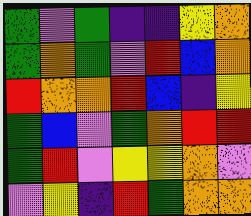[["green", "violet", "green", "indigo", "indigo", "yellow", "orange"], ["green", "orange", "green", "violet", "red", "blue", "orange"], ["red", "orange", "orange", "red", "blue", "indigo", "yellow"], ["green", "blue", "violet", "green", "orange", "red", "red"], ["green", "red", "violet", "yellow", "yellow", "orange", "violet"], ["violet", "yellow", "indigo", "red", "green", "orange", "orange"]]